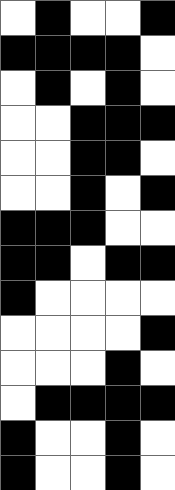[["white", "black", "white", "white", "black"], ["black", "black", "black", "black", "white"], ["white", "black", "white", "black", "white"], ["white", "white", "black", "black", "black"], ["white", "white", "black", "black", "white"], ["white", "white", "black", "white", "black"], ["black", "black", "black", "white", "white"], ["black", "black", "white", "black", "black"], ["black", "white", "white", "white", "white"], ["white", "white", "white", "white", "black"], ["white", "white", "white", "black", "white"], ["white", "black", "black", "black", "black"], ["black", "white", "white", "black", "white"], ["black", "white", "white", "black", "white"]]